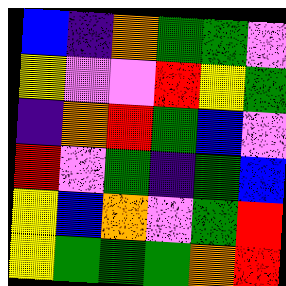[["blue", "indigo", "orange", "green", "green", "violet"], ["yellow", "violet", "violet", "red", "yellow", "green"], ["indigo", "orange", "red", "green", "blue", "violet"], ["red", "violet", "green", "indigo", "green", "blue"], ["yellow", "blue", "orange", "violet", "green", "red"], ["yellow", "green", "green", "green", "orange", "red"]]